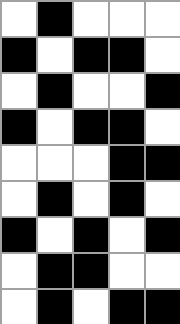[["white", "black", "white", "white", "white"], ["black", "white", "black", "black", "white"], ["white", "black", "white", "white", "black"], ["black", "white", "black", "black", "white"], ["white", "white", "white", "black", "black"], ["white", "black", "white", "black", "white"], ["black", "white", "black", "white", "black"], ["white", "black", "black", "white", "white"], ["white", "black", "white", "black", "black"]]